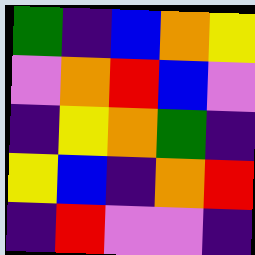[["green", "indigo", "blue", "orange", "yellow"], ["violet", "orange", "red", "blue", "violet"], ["indigo", "yellow", "orange", "green", "indigo"], ["yellow", "blue", "indigo", "orange", "red"], ["indigo", "red", "violet", "violet", "indigo"]]